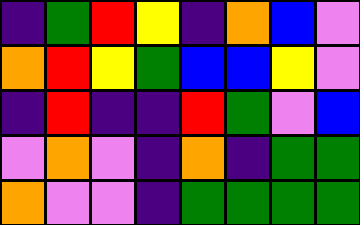[["indigo", "green", "red", "yellow", "indigo", "orange", "blue", "violet"], ["orange", "red", "yellow", "green", "blue", "blue", "yellow", "violet"], ["indigo", "red", "indigo", "indigo", "red", "green", "violet", "blue"], ["violet", "orange", "violet", "indigo", "orange", "indigo", "green", "green"], ["orange", "violet", "violet", "indigo", "green", "green", "green", "green"]]